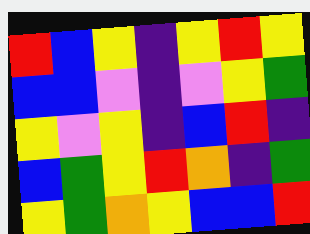[["red", "blue", "yellow", "indigo", "yellow", "red", "yellow"], ["blue", "blue", "violet", "indigo", "violet", "yellow", "green"], ["yellow", "violet", "yellow", "indigo", "blue", "red", "indigo"], ["blue", "green", "yellow", "red", "orange", "indigo", "green"], ["yellow", "green", "orange", "yellow", "blue", "blue", "red"]]